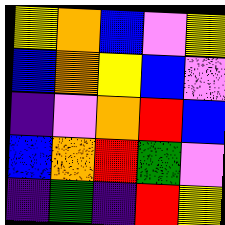[["yellow", "orange", "blue", "violet", "yellow"], ["blue", "orange", "yellow", "blue", "violet"], ["indigo", "violet", "orange", "red", "blue"], ["blue", "orange", "red", "green", "violet"], ["indigo", "green", "indigo", "red", "yellow"]]